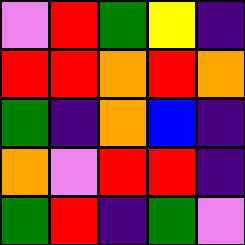[["violet", "red", "green", "yellow", "indigo"], ["red", "red", "orange", "red", "orange"], ["green", "indigo", "orange", "blue", "indigo"], ["orange", "violet", "red", "red", "indigo"], ["green", "red", "indigo", "green", "violet"]]